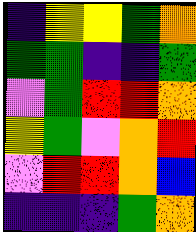[["indigo", "yellow", "yellow", "green", "orange"], ["green", "green", "indigo", "indigo", "green"], ["violet", "green", "red", "red", "orange"], ["yellow", "green", "violet", "orange", "red"], ["violet", "red", "red", "orange", "blue"], ["indigo", "indigo", "indigo", "green", "orange"]]